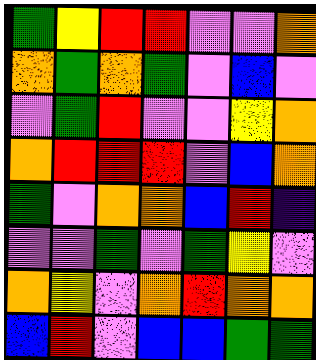[["green", "yellow", "red", "red", "violet", "violet", "orange"], ["orange", "green", "orange", "green", "violet", "blue", "violet"], ["violet", "green", "red", "violet", "violet", "yellow", "orange"], ["orange", "red", "red", "red", "violet", "blue", "orange"], ["green", "violet", "orange", "orange", "blue", "red", "indigo"], ["violet", "violet", "green", "violet", "green", "yellow", "violet"], ["orange", "yellow", "violet", "orange", "red", "orange", "orange"], ["blue", "red", "violet", "blue", "blue", "green", "green"]]